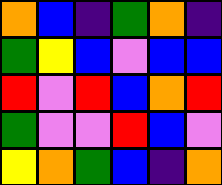[["orange", "blue", "indigo", "green", "orange", "indigo"], ["green", "yellow", "blue", "violet", "blue", "blue"], ["red", "violet", "red", "blue", "orange", "red"], ["green", "violet", "violet", "red", "blue", "violet"], ["yellow", "orange", "green", "blue", "indigo", "orange"]]